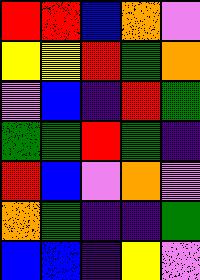[["red", "red", "blue", "orange", "violet"], ["yellow", "yellow", "red", "green", "orange"], ["violet", "blue", "indigo", "red", "green"], ["green", "green", "red", "green", "indigo"], ["red", "blue", "violet", "orange", "violet"], ["orange", "green", "indigo", "indigo", "green"], ["blue", "blue", "indigo", "yellow", "violet"]]